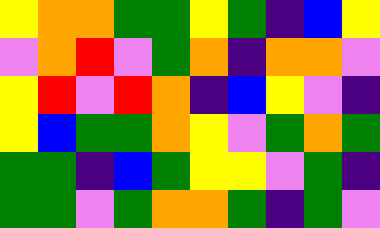[["yellow", "orange", "orange", "green", "green", "yellow", "green", "indigo", "blue", "yellow"], ["violet", "orange", "red", "violet", "green", "orange", "indigo", "orange", "orange", "violet"], ["yellow", "red", "violet", "red", "orange", "indigo", "blue", "yellow", "violet", "indigo"], ["yellow", "blue", "green", "green", "orange", "yellow", "violet", "green", "orange", "green"], ["green", "green", "indigo", "blue", "green", "yellow", "yellow", "violet", "green", "indigo"], ["green", "green", "violet", "green", "orange", "orange", "green", "indigo", "green", "violet"]]